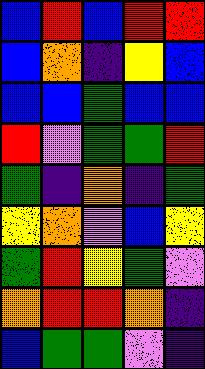[["blue", "red", "blue", "red", "red"], ["blue", "orange", "indigo", "yellow", "blue"], ["blue", "blue", "green", "blue", "blue"], ["red", "violet", "green", "green", "red"], ["green", "indigo", "orange", "indigo", "green"], ["yellow", "orange", "violet", "blue", "yellow"], ["green", "red", "yellow", "green", "violet"], ["orange", "red", "red", "orange", "indigo"], ["blue", "green", "green", "violet", "indigo"]]